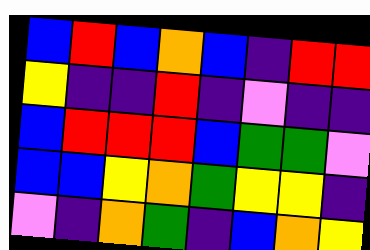[["blue", "red", "blue", "orange", "blue", "indigo", "red", "red"], ["yellow", "indigo", "indigo", "red", "indigo", "violet", "indigo", "indigo"], ["blue", "red", "red", "red", "blue", "green", "green", "violet"], ["blue", "blue", "yellow", "orange", "green", "yellow", "yellow", "indigo"], ["violet", "indigo", "orange", "green", "indigo", "blue", "orange", "yellow"]]